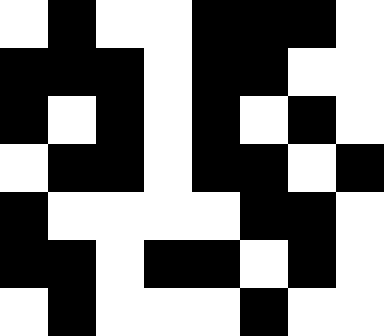[["white", "black", "white", "white", "black", "black", "black", "white"], ["black", "black", "black", "white", "black", "black", "white", "white"], ["black", "white", "black", "white", "black", "white", "black", "white"], ["white", "black", "black", "white", "black", "black", "white", "black"], ["black", "white", "white", "white", "white", "black", "black", "white"], ["black", "black", "white", "black", "black", "white", "black", "white"], ["white", "black", "white", "white", "white", "black", "white", "white"]]